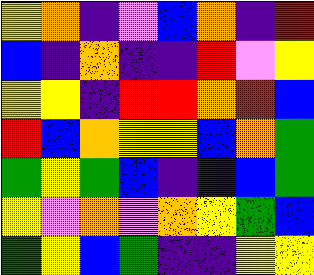[["yellow", "orange", "indigo", "violet", "blue", "orange", "indigo", "red"], ["blue", "indigo", "orange", "indigo", "indigo", "red", "violet", "yellow"], ["yellow", "yellow", "indigo", "red", "red", "orange", "red", "blue"], ["red", "blue", "orange", "yellow", "yellow", "blue", "orange", "green"], ["green", "yellow", "green", "blue", "indigo", "indigo", "blue", "green"], ["yellow", "violet", "orange", "violet", "orange", "yellow", "green", "blue"], ["green", "yellow", "blue", "green", "indigo", "indigo", "yellow", "yellow"]]